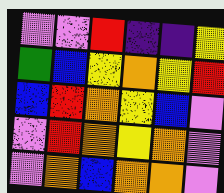[["violet", "violet", "red", "indigo", "indigo", "yellow"], ["green", "blue", "yellow", "orange", "yellow", "red"], ["blue", "red", "orange", "yellow", "blue", "violet"], ["violet", "red", "orange", "yellow", "orange", "violet"], ["violet", "orange", "blue", "orange", "orange", "violet"]]